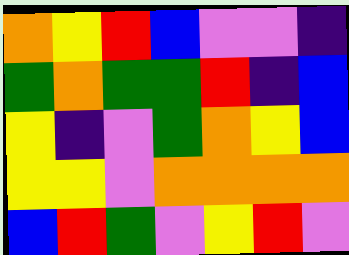[["orange", "yellow", "red", "blue", "violet", "violet", "indigo"], ["green", "orange", "green", "green", "red", "indigo", "blue"], ["yellow", "indigo", "violet", "green", "orange", "yellow", "blue"], ["yellow", "yellow", "violet", "orange", "orange", "orange", "orange"], ["blue", "red", "green", "violet", "yellow", "red", "violet"]]